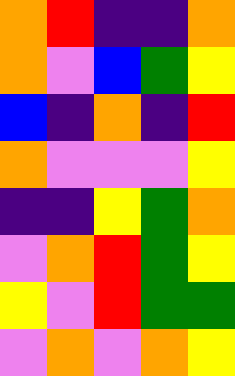[["orange", "red", "indigo", "indigo", "orange"], ["orange", "violet", "blue", "green", "yellow"], ["blue", "indigo", "orange", "indigo", "red"], ["orange", "violet", "violet", "violet", "yellow"], ["indigo", "indigo", "yellow", "green", "orange"], ["violet", "orange", "red", "green", "yellow"], ["yellow", "violet", "red", "green", "green"], ["violet", "orange", "violet", "orange", "yellow"]]